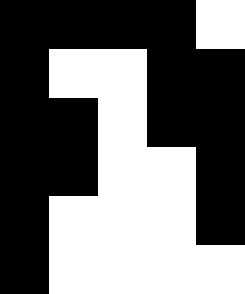[["black", "black", "black", "black", "white"], ["black", "white", "white", "black", "black"], ["black", "black", "white", "black", "black"], ["black", "black", "white", "white", "black"], ["black", "white", "white", "white", "black"], ["black", "white", "white", "white", "white"]]